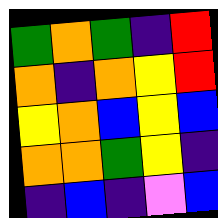[["green", "orange", "green", "indigo", "red"], ["orange", "indigo", "orange", "yellow", "red"], ["yellow", "orange", "blue", "yellow", "blue"], ["orange", "orange", "green", "yellow", "indigo"], ["indigo", "blue", "indigo", "violet", "blue"]]